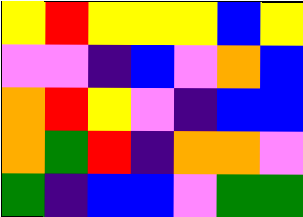[["yellow", "red", "yellow", "yellow", "yellow", "blue", "yellow"], ["violet", "violet", "indigo", "blue", "violet", "orange", "blue"], ["orange", "red", "yellow", "violet", "indigo", "blue", "blue"], ["orange", "green", "red", "indigo", "orange", "orange", "violet"], ["green", "indigo", "blue", "blue", "violet", "green", "green"]]